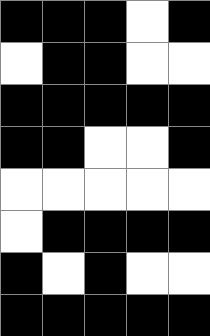[["black", "black", "black", "white", "black"], ["white", "black", "black", "white", "white"], ["black", "black", "black", "black", "black"], ["black", "black", "white", "white", "black"], ["white", "white", "white", "white", "white"], ["white", "black", "black", "black", "black"], ["black", "white", "black", "white", "white"], ["black", "black", "black", "black", "black"]]